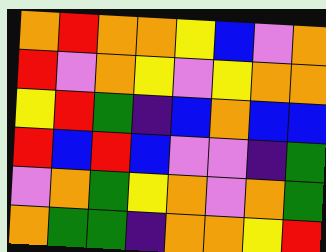[["orange", "red", "orange", "orange", "yellow", "blue", "violet", "orange"], ["red", "violet", "orange", "yellow", "violet", "yellow", "orange", "orange"], ["yellow", "red", "green", "indigo", "blue", "orange", "blue", "blue"], ["red", "blue", "red", "blue", "violet", "violet", "indigo", "green"], ["violet", "orange", "green", "yellow", "orange", "violet", "orange", "green"], ["orange", "green", "green", "indigo", "orange", "orange", "yellow", "red"]]